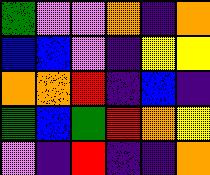[["green", "violet", "violet", "orange", "indigo", "orange"], ["blue", "blue", "violet", "indigo", "yellow", "yellow"], ["orange", "orange", "red", "indigo", "blue", "indigo"], ["green", "blue", "green", "red", "orange", "yellow"], ["violet", "indigo", "red", "indigo", "indigo", "orange"]]